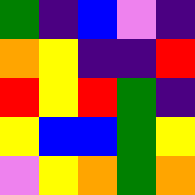[["green", "indigo", "blue", "violet", "indigo"], ["orange", "yellow", "indigo", "indigo", "red"], ["red", "yellow", "red", "green", "indigo"], ["yellow", "blue", "blue", "green", "yellow"], ["violet", "yellow", "orange", "green", "orange"]]